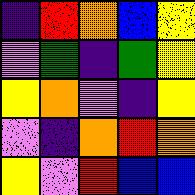[["indigo", "red", "orange", "blue", "yellow"], ["violet", "green", "indigo", "green", "yellow"], ["yellow", "orange", "violet", "indigo", "yellow"], ["violet", "indigo", "orange", "red", "orange"], ["yellow", "violet", "red", "blue", "blue"]]